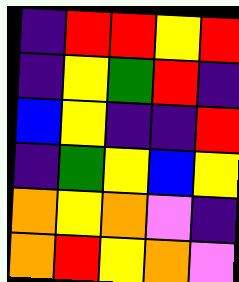[["indigo", "red", "red", "yellow", "red"], ["indigo", "yellow", "green", "red", "indigo"], ["blue", "yellow", "indigo", "indigo", "red"], ["indigo", "green", "yellow", "blue", "yellow"], ["orange", "yellow", "orange", "violet", "indigo"], ["orange", "red", "yellow", "orange", "violet"]]